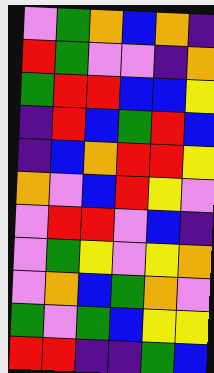[["violet", "green", "orange", "blue", "orange", "indigo"], ["red", "green", "violet", "violet", "indigo", "orange"], ["green", "red", "red", "blue", "blue", "yellow"], ["indigo", "red", "blue", "green", "red", "blue"], ["indigo", "blue", "orange", "red", "red", "yellow"], ["orange", "violet", "blue", "red", "yellow", "violet"], ["violet", "red", "red", "violet", "blue", "indigo"], ["violet", "green", "yellow", "violet", "yellow", "orange"], ["violet", "orange", "blue", "green", "orange", "violet"], ["green", "violet", "green", "blue", "yellow", "yellow"], ["red", "red", "indigo", "indigo", "green", "blue"]]